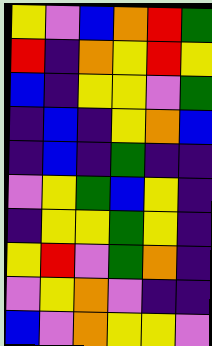[["yellow", "violet", "blue", "orange", "red", "green"], ["red", "indigo", "orange", "yellow", "red", "yellow"], ["blue", "indigo", "yellow", "yellow", "violet", "green"], ["indigo", "blue", "indigo", "yellow", "orange", "blue"], ["indigo", "blue", "indigo", "green", "indigo", "indigo"], ["violet", "yellow", "green", "blue", "yellow", "indigo"], ["indigo", "yellow", "yellow", "green", "yellow", "indigo"], ["yellow", "red", "violet", "green", "orange", "indigo"], ["violet", "yellow", "orange", "violet", "indigo", "indigo"], ["blue", "violet", "orange", "yellow", "yellow", "violet"]]